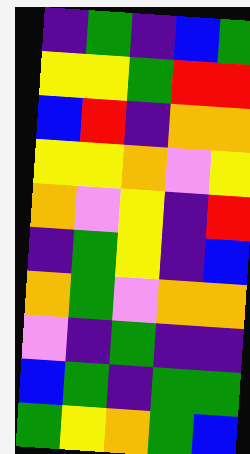[["indigo", "green", "indigo", "blue", "green"], ["yellow", "yellow", "green", "red", "red"], ["blue", "red", "indigo", "orange", "orange"], ["yellow", "yellow", "orange", "violet", "yellow"], ["orange", "violet", "yellow", "indigo", "red"], ["indigo", "green", "yellow", "indigo", "blue"], ["orange", "green", "violet", "orange", "orange"], ["violet", "indigo", "green", "indigo", "indigo"], ["blue", "green", "indigo", "green", "green"], ["green", "yellow", "orange", "green", "blue"]]